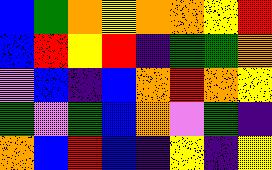[["blue", "green", "orange", "yellow", "orange", "orange", "yellow", "red"], ["blue", "red", "yellow", "red", "indigo", "green", "green", "orange"], ["violet", "blue", "indigo", "blue", "orange", "red", "orange", "yellow"], ["green", "violet", "green", "blue", "orange", "violet", "green", "indigo"], ["orange", "blue", "red", "blue", "indigo", "yellow", "indigo", "yellow"]]